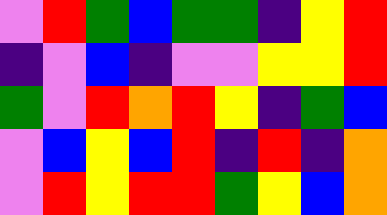[["violet", "red", "green", "blue", "green", "green", "indigo", "yellow", "red"], ["indigo", "violet", "blue", "indigo", "violet", "violet", "yellow", "yellow", "red"], ["green", "violet", "red", "orange", "red", "yellow", "indigo", "green", "blue"], ["violet", "blue", "yellow", "blue", "red", "indigo", "red", "indigo", "orange"], ["violet", "red", "yellow", "red", "red", "green", "yellow", "blue", "orange"]]